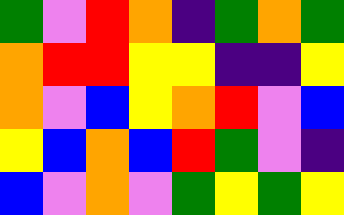[["green", "violet", "red", "orange", "indigo", "green", "orange", "green"], ["orange", "red", "red", "yellow", "yellow", "indigo", "indigo", "yellow"], ["orange", "violet", "blue", "yellow", "orange", "red", "violet", "blue"], ["yellow", "blue", "orange", "blue", "red", "green", "violet", "indigo"], ["blue", "violet", "orange", "violet", "green", "yellow", "green", "yellow"]]